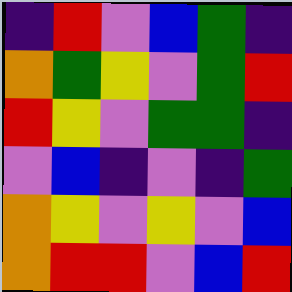[["indigo", "red", "violet", "blue", "green", "indigo"], ["orange", "green", "yellow", "violet", "green", "red"], ["red", "yellow", "violet", "green", "green", "indigo"], ["violet", "blue", "indigo", "violet", "indigo", "green"], ["orange", "yellow", "violet", "yellow", "violet", "blue"], ["orange", "red", "red", "violet", "blue", "red"]]